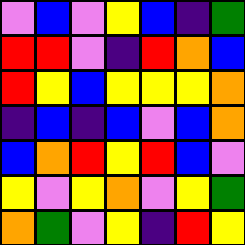[["violet", "blue", "violet", "yellow", "blue", "indigo", "green"], ["red", "red", "violet", "indigo", "red", "orange", "blue"], ["red", "yellow", "blue", "yellow", "yellow", "yellow", "orange"], ["indigo", "blue", "indigo", "blue", "violet", "blue", "orange"], ["blue", "orange", "red", "yellow", "red", "blue", "violet"], ["yellow", "violet", "yellow", "orange", "violet", "yellow", "green"], ["orange", "green", "violet", "yellow", "indigo", "red", "yellow"]]